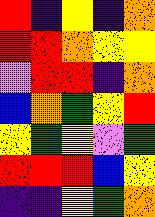[["red", "indigo", "yellow", "indigo", "orange"], ["red", "red", "orange", "yellow", "yellow"], ["violet", "red", "red", "indigo", "orange"], ["blue", "orange", "green", "yellow", "red"], ["yellow", "green", "yellow", "violet", "green"], ["red", "red", "red", "blue", "yellow"], ["indigo", "indigo", "yellow", "green", "orange"]]